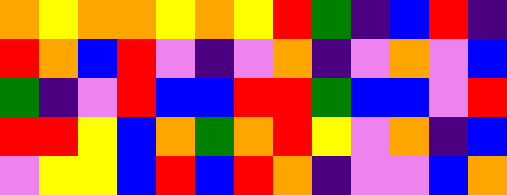[["orange", "yellow", "orange", "orange", "yellow", "orange", "yellow", "red", "green", "indigo", "blue", "red", "indigo"], ["red", "orange", "blue", "red", "violet", "indigo", "violet", "orange", "indigo", "violet", "orange", "violet", "blue"], ["green", "indigo", "violet", "red", "blue", "blue", "red", "red", "green", "blue", "blue", "violet", "red"], ["red", "red", "yellow", "blue", "orange", "green", "orange", "red", "yellow", "violet", "orange", "indigo", "blue"], ["violet", "yellow", "yellow", "blue", "red", "blue", "red", "orange", "indigo", "violet", "violet", "blue", "orange"]]